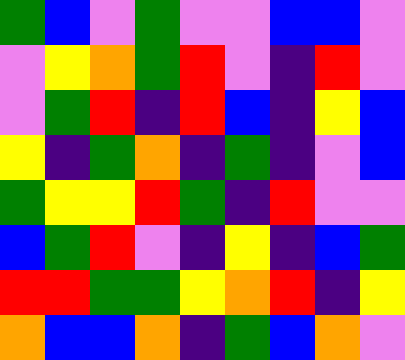[["green", "blue", "violet", "green", "violet", "violet", "blue", "blue", "violet"], ["violet", "yellow", "orange", "green", "red", "violet", "indigo", "red", "violet"], ["violet", "green", "red", "indigo", "red", "blue", "indigo", "yellow", "blue"], ["yellow", "indigo", "green", "orange", "indigo", "green", "indigo", "violet", "blue"], ["green", "yellow", "yellow", "red", "green", "indigo", "red", "violet", "violet"], ["blue", "green", "red", "violet", "indigo", "yellow", "indigo", "blue", "green"], ["red", "red", "green", "green", "yellow", "orange", "red", "indigo", "yellow"], ["orange", "blue", "blue", "orange", "indigo", "green", "blue", "orange", "violet"]]